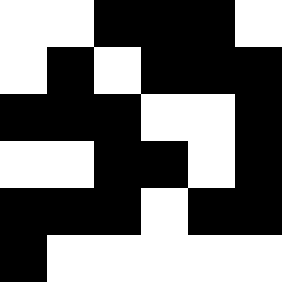[["white", "white", "black", "black", "black", "white"], ["white", "black", "white", "black", "black", "black"], ["black", "black", "black", "white", "white", "black"], ["white", "white", "black", "black", "white", "black"], ["black", "black", "black", "white", "black", "black"], ["black", "white", "white", "white", "white", "white"]]